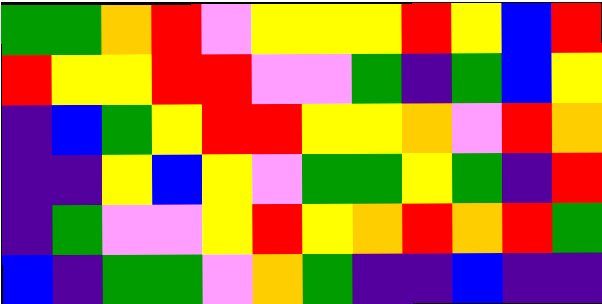[["green", "green", "orange", "red", "violet", "yellow", "yellow", "yellow", "red", "yellow", "blue", "red"], ["red", "yellow", "yellow", "red", "red", "violet", "violet", "green", "indigo", "green", "blue", "yellow"], ["indigo", "blue", "green", "yellow", "red", "red", "yellow", "yellow", "orange", "violet", "red", "orange"], ["indigo", "indigo", "yellow", "blue", "yellow", "violet", "green", "green", "yellow", "green", "indigo", "red"], ["indigo", "green", "violet", "violet", "yellow", "red", "yellow", "orange", "red", "orange", "red", "green"], ["blue", "indigo", "green", "green", "violet", "orange", "green", "indigo", "indigo", "blue", "indigo", "indigo"]]